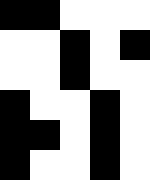[["black", "black", "white", "white", "white"], ["white", "white", "black", "white", "black"], ["white", "white", "black", "white", "white"], ["black", "white", "white", "black", "white"], ["black", "black", "white", "black", "white"], ["black", "white", "white", "black", "white"]]